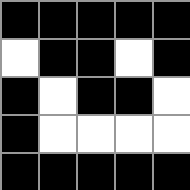[["black", "black", "black", "black", "black"], ["white", "black", "black", "white", "black"], ["black", "white", "black", "black", "white"], ["black", "white", "white", "white", "white"], ["black", "black", "black", "black", "black"]]